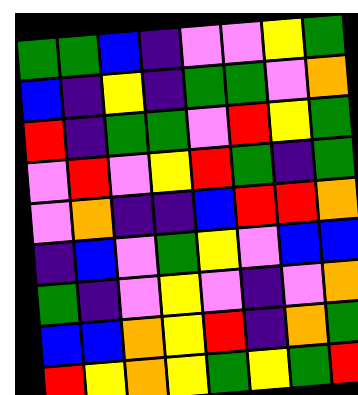[["green", "green", "blue", "indigo", "violet", "violet", "yellow", "green"], ["blue", "indigo", "yellow", "indigo", "green", "green", "violet", "orange"], ["red", "indigo", "green", "green", "violet", "red", "yellow", "green"], ["violet", "red", "violet", "yellow", "red", "green", "indigo", "green"], ["violet", "orange", "indigo", "indigo", "blue", "red", "red", "orange"], ["indigo", "blue", "violet", "green", "yellow", "violet", "blue", "blue"], ["green", "indigo", "violet", "yellow", "violet", "indigo", "violet", "orange"], ["blue", "blue", "orange", "yellow", "red", "indigo", "orange", "green"], ["red", "yellow", "orange", "yellow", "green", "yellow", "green", "red"]]